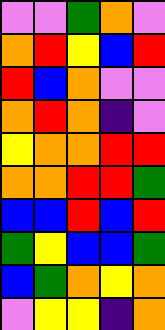[["violet", "violet", "green", "orange", "violet"], ["orange", "red", "yellow", "blue", "red"], ["red", "blue", "orange", "violet", "violet"], ["orange", "red", "orange", "indigo", "violet"], ["yellow", "orange", "orange", "red", "red"], ["orange", "orange", "red", "red", "green"], ["blue", "blue", "red", "blue", "red"], ["green", "yellow", "blue", "blue", "green"], ["blue", "green", "orange", "yellow", "orange"], ["violet", "yellow", "yellow", "indigo", "orange"]]